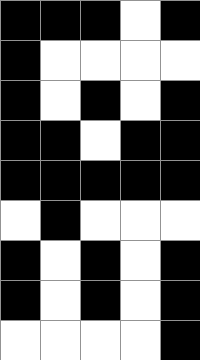[["black", "black", "black", "white", "black"], ["black", "white", "white", "white", "white"], ["black", "white", "black", "white", "black"], ["black", "black", "white", "black", "black"], ["black", "black", "black", "black", "black"], ["white", "black", "white", "white", "white"], ["black", "white", "black", "white", "black"], ["black", "white", "black", "white", "black"], ["white", "white", "white", "white", "black"]]